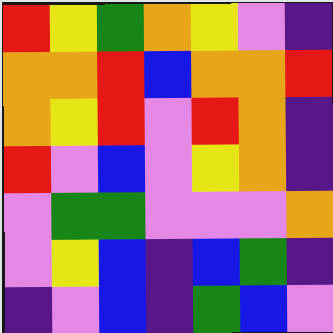[["red", "yellow", "green", "orange", "yellow", "violet", "indigo"], ["orange", "orange", "red", "blue", "orange", "orange", "red"], ["orange", "yellow", "red", "violet", "red", "orange", "indigo"], ["red", "violet", "blue", "violet", "yellow", "orange", "indigo"], ["violet", "green", "green", "violet", "violet", "violet", "orange"], ["violet", "yellow", "blue", "indigo", "blue", "green", "indigo"], ["indigo", "violet", "blue", "indigo", "green", "blue", "violet"]]